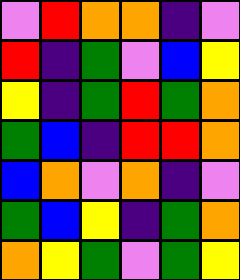[["violet", "red", "orange", "orange", "indigo", "violet"], ["red", "indigo", "green", "violet", "blue", "yellow"], ["yellow", "indigo", "green", "red", "green", "orange"], ["green", "blue", "indigo", "red", "red", "orange"], ["blue", "orange", "violet", "orange", "indigo", "violet"], ["green", "blue", "yellow", "indigo", "green", "orange"], ["orange", "yellow", "green", "violet", "green", "yellow"]]